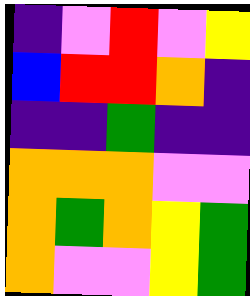[["indigo", "violet", "red", "violet", "yellow"], ["blue", "red", "red", "orange", "indigo"], ["indigo", "indigo", "green", "indigo", "indigo"], ["orange", "orange", "orange", "violet", "violet"], ["orange", "green", "orange", "yellow", "green"], ["orange", "violet", "violet", "yellow", "green"]]